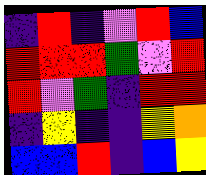[["indigo", "red", "indigo", "violet", "red", "blue"], ["red", "red", "red", "green", "violet", "red"], ["red", "violet", "green", "indigo", "red", "red"], ["indigo", "yellow", "indigo", "indigo", "yellow", "orange"], ["blue", "blue", "red", "indigo", "blue", "yellow"]]